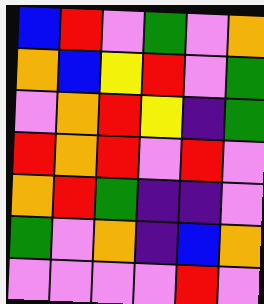[["blue", "red", "violet", "green", "violet", "orange"], ["orange", "blue", "yellow", "red", "violet", "green"], ["violet", "orange", "red", "yellow", "indigo", "green"], ["red", "orange", "red", "violet", "red", "violet"], ["orange", "red", "green", "indigo", "indigo", "violet"], ["green", "violet", "orange", "indigo", "blue", "orange"], ["violet", "violet", "violet", "violet", "red", "violet"]]